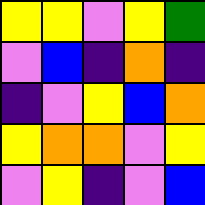[["yellow", "yellow", "violet", "yellow", "green"], ["violet", "blue", "indigo", "orange", "indigo"], ["indigo", "violet", "yellow", "blue", "orange"], ["yellow", "orange", "orange", "violet", "yellow"], ["violet", "yellow", "indigo", "violet", "blue"]]